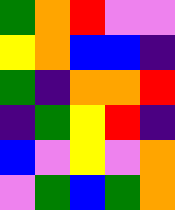[["green", "orange", "red", "violet", "violet"], ["yellow", "orange", "blue", "blue", "indigo"], ["green", "indigo", "orange", "orange", "red"], ["indigo", "green", "yellow", "red", "indigo"], ["blue", "violet", "yellow", "violet", "orange"], ["violet", "green", "blue", "green", "orange"]]